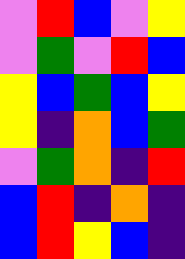[["violet", "red", "blue", "violet", "yellow"], ["violet", "green", "violet", "red", "blue"], ["yellow", "blue", "green", "blue", "yellow"], ["yellow", "indigo", "orange", "blue", "green"], ["violet", "green", "orange", "indigo", "red"], ["blue", "red", "indigo", "orange", "indigo"], ["blue", "red", "yellow", "blue", "indigo"]]